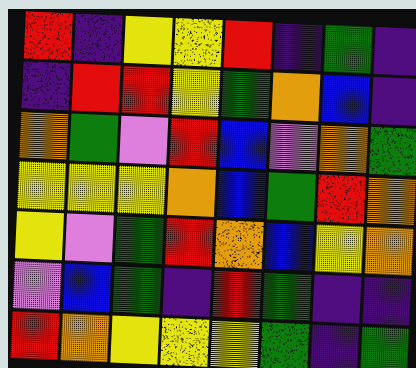[["red", "indigo", "yellow", "yellow", "red", "indigo", "green", "indigo"], ["indigo", "red", "red", "yellow", "green", "orange", "blue", "indigo"], ["orange", "green", "violet", "red", "blue", "violet", "orange", "green"], ["yellow", "yellow", "yellow", "orange", "blue", "green", "red", "orange"], ["yellow", "violet", "green", "red", "orange", "blue", "yellow", "orange"], ["violet", "blue", "green", "indigo", "red", "green", "indigo", "indigo"], ["red", "orange", "yellow", "yellow", "yellow", "green", "indigo", "green"]]